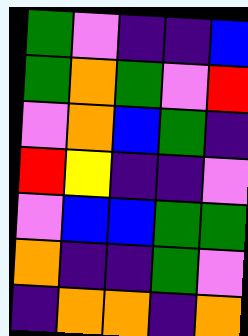[["green", "violet", "indigo", "indigo", "blue"], ["green", "orange", "green", "violet", "red"], ["violet", "orange", "blue", "green", "indigo"], ["red", "yellow", "indigo", "indigo", "violet"], ["violet", "blue", "blue", "green", "green"], ["orange", "indigo", "indigo", "green", "violet"], ["indigo", "orange", "orange", "indigo", "orange"]]